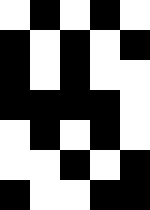[["white", "black", "white", "black", "white"], ["black", "white", "black", "white", "black"], ["black", "white", "black", "white", "white"], ["black", "black", "black", "black", "white"], ["white", "black", "white", "black", "white"], ["white", "white", "black", "white", "black"], ["black", "white", "white", "black", "black"]]